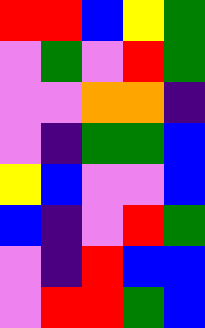[["red", "red", "blue", "yellow", "green"], ["violet", "green", "violet", "red", "green"], ["violet", "violet", "orange", "orange", "indigo"], ["violet", "indigo", "green", "green", "blue"], ["yellow", "blue", "violet", "violet", "blue"], ["blue", "indigo", "violet", "red", "green"], ["violet", "indigo", "red", "blue", "blue"], ["violet", "red", "red", "green", "blue"]]